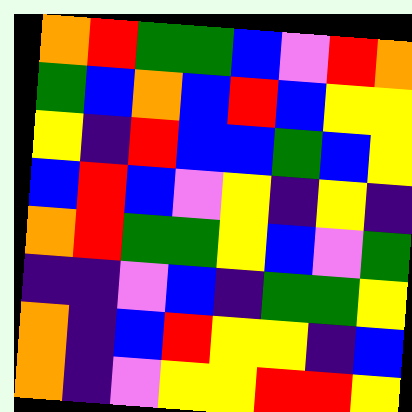[["orange", "red", "green", "green", "blue", "violet", "red", "orange"], ["green", "blue", "orange", "blue", "red", "blue", "yellow", "yellow"], ["yellow", "indigo", "red", "blue", "blue", "green", "blue", "yellow"], ["blue", "red", "blue", "violet", "yellow", "indigo", "yellow", "indigo"], ["orange", "red", "green", "green", "yellow", "blue", "violet", "green"], ["indigo", "indigo", "violet", "blue", "indigo", "green", "green", "yellow"], ["orange", "indigo", "blue", "red", "yellow", "yellow", "indigo", "blue"], ["orange", "indigo", "violet", "yellow", "yellow", "red", "red", "yellow"]]